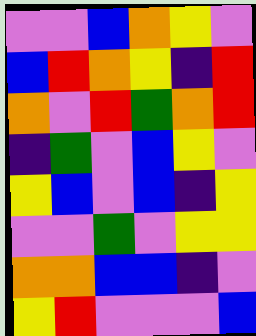[["violet", "violet", "blue", "orange", "yellow", "violet"], ["blue", "red", "orange", "yellow", "indigo", "red"], ["orange", "violet", "red", "green", "orange", "red"], ["indigo", "green", "violet", "blue", "yellow", "violet"], ["yellow", "blue", "violet", "blue", "indigo", "yellow"], ["violet", "violet", "green", "violet", "yellow", "yellow"], ["orange", "orange", "blue", "blue", "indigo", "violet"], ["yellow", "red", "violet", "violet", "violet", "blue"]]